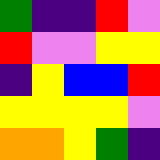[["green", "indigo", "indigo", "red", "violet"], ["red", "violet", "violet", "yellow", "yellow"], ["indigo", "yellow", "blue", "blue", "red"], ["yellow", "yellow", "yellow", "yellow", "violet"], ["orange", "orange", "yellow", "green", "indigo"]]